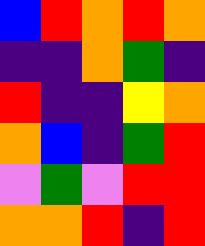[["blue", "red", "orange", "red", "orange"], ["indigo", "indigo", "orange", "green", "indigo"], ["red", "indigo", "indigo", "yellow", "orange"], ["orange", "blue", "indigo", "green", "red"], ["violet", "green", "violet", "red", "red"], ["orange", "orange", "red", "indigo", "red"]]